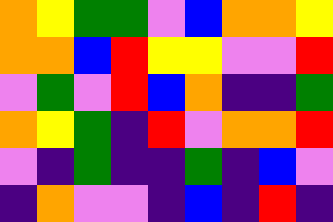[["orange", "yellow", "green", "green", "violet", "blue", "orange", "orange", "yellow"], ["orange", "orange", "blue", "red", "yellow", "yellow", "violet", "violet", "red"], ["violet", "green", "violet", "red", "blue", "orange", "indigo", "indigo", "green"], ["orange", "yellow", "green", "indigo", "red", "violet", "orange", "orange", "red"], ["violet", "indigo", "green", "indigo", "indigo", "green", "indigo", "blue", "violet"], ["indigo", "orange", "violet", "violet", "indigo", "blue", "indigo", "red", "indigo"]]